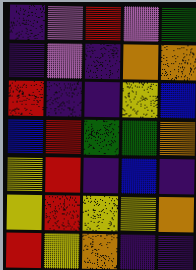[["indigo", "violet", "red", "violet", "green"], ["indigo", "violet", "indigo", "orange", "orange"], ["red", "indigo", "indigo", "yellow", "blue"], ["blue", "red", "green", "green", "orange"], ["yellow", "red", "indigo", "blue", "indigo"], ["yellow", "red", "yellow", "yellow", "orange"], ["red", "yellow", "orange", "indigo", "indigo"]]